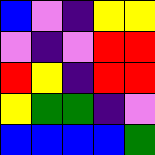[["blue", "violet", "indigo", "yellow", "yellow"], ["violet", "indigo", "violet", "red", "red"], ["red", "yellow", "indigo", "red", "red"], ["yellow", "green", "green", "indigo", "violet"], ["blue", "blue", "blue", "blue", "green"]]